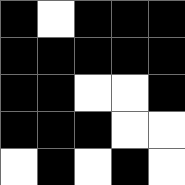[["black", "white", "black", "black", "black"], ["black", "black", "black", "black", "black"], ["black", "black", "white", "white", "black"], ["black", "black", "black", "white", "white"], ["white", "black", "white", "black", "white"]]